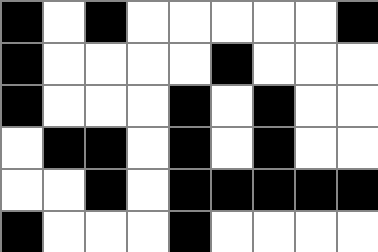[["black", "white", "black", "white", "white", "white", "white", "white", "black"], ["black", "white", "white", "white", "white", "black", "white", "white", "white"], ["black", "white", "white", "white", "black", "white", "black", "white", "white"], ["white", "black", "black", "white", "black", "white", "black", "white", "white"], ["white", "white", "black", "white", "black", "black", "black", "black", "black"], ["black", "white", "white", "white", "black", "white", "white", "white", "white"]]